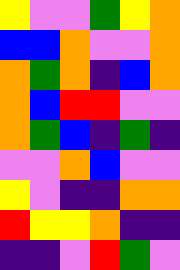[["yellow", "violet", "violet", "green", "yellow", "orange"], ["blue", "blue", "orange", "violet", "violet", "orange"], ["orange", "green", "orange", "indigo", "blue", "orange"], ["orange", "blue", "red", "red", "violet", "violet"], ["orange", "green", "blue", "indigo", "green", "indigo"], ["violet", "violet", "orange", "blue", "violet", "violet"], ["yellow", "violet", "indigo", "indigo", "orange", "orange"], ["red", "yellow", "yellow", "orange", "indigo", "indigo"], ["indigo", "indigo", "violet", "red", "green", "violet"]]